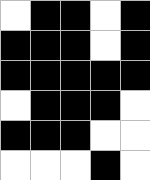[["white", "black", "black", "white", "black"], ["black", "black", "black", "white", "black"], ["black", "black", "black", "black", "black"], ["white", "black", "black", "black", "white"], ["black", "black", "black", "white", "white"], ["white", "white", "white", "black", "white"]]